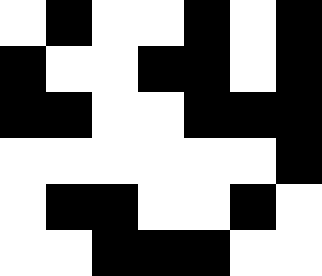[["white", "black", "white", "white", "black", "white", "black"], ["black", "white", "white", "black", "black", "white", "black"], ["black", "black", "white", "white", "black", "black", "black"], ["white", "white", "white", "white", "white", "white", "black"], ["white", "black", "black", "white", "white", "black", "white"], ["white", "white", "black", "black", "black", "white", "white"]]